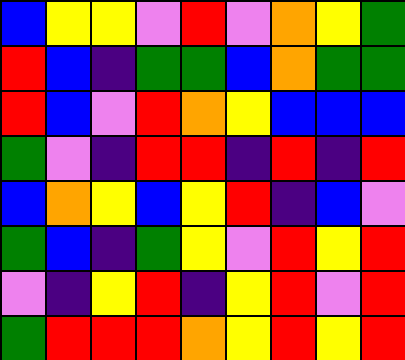[["blue", "yellow", "yellow", "violet", "red", "violet", "orange", "yellow", "green"], ["red", "blue", "indigo", "green", "green", "blue", "orange", "green", "green"], ["red", "blue", "violet", "red", "orange", "yellow", "blue", "blue", "blue"], ["green", "violet", "indigo", "red", "red", "indigo", "red", "indigo", "red"], ["blue", "orange", "yellow", "blue", "yellow", "red", "indigo", "blue", "violet"], ["green", "blue", "indigo", "green", "yellow", "violet", "red", "yellow", "red"], ["violet", "indigo", "yellow", "red", "indigo", "yellow", "red", "violet", "red"], ["green", "red", "red", "red", "orange", "yellow", "red", "yellow", "red"]]